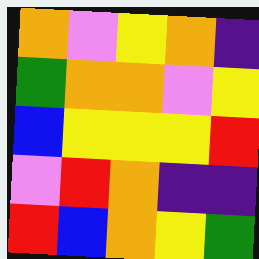[["orange", "violet", "yellow", "orange", "indigo"], ["green", "orange", "orange", "violet", "yellow"], ["blue", "yellow", "yellow", "yellow", "red"], ["violet", "red", "orange", "indigo", "indigo"], ["red", "blue", "orange", "yellow", "green"]]